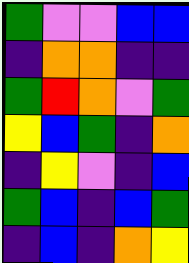[["green", "violet", "violet", "blue", "blue"], ["indigo", "orange", "orange", "indigo", "indigo"], ["green", "red", "orange", "violet", "green"], ["yellow", "blue", "green", "indigo", "orange"], ["indigo", "yellow", "violet", "indigo", "blue"], ["green", "blue", "indigo", "blue", "green"], ["indigo", "blue", "indigo", "orange", "yellow"]]